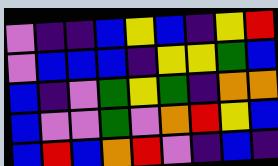[["violet", "indigo", "indigo", "blue", "yellow", "blue", "indigo", "yellow", "red"], ["violet", "blue", "blue", "blue", "indigo", "yellow", "yellow", "green", "blue"], ["blue", "indigo", "violet", "green", "yellow", "green", "indigo", "orange", "orange"], ["blue", "violet", "violet", "green", "violet", "orange", "red", "yellow", "blue"], ["blue", "red", "blue", "orange", "red", "violet", "indigo", "blue", "indigo"]]